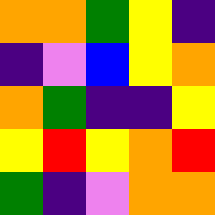[["orange", "orange", "green", "yellow", "indigo"], ["indigo", "violet", "blue", "yellow", "orange"], ["orange", "green", "indigo", "indigo", "yellow"], ["yellow", "red", "yellow", "orange", "red"], ["green", "indigo", "violet", "orange", "orange"]]